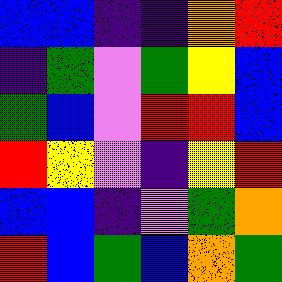[["blue", "blue", "indigo", "indigo", "orange", "red"], ["indigo", "green", "violet", "green", "yellow", "blue"], ["green", "blue", "violet", "red", "red", "blue"], ["red", "yellow", "violet", "indigo", "yellow", "red"], ["blue", "blue", "indigo", "violet", "green", "orange"], ["red", "blue", "green", "blue", "orange", "green"]]